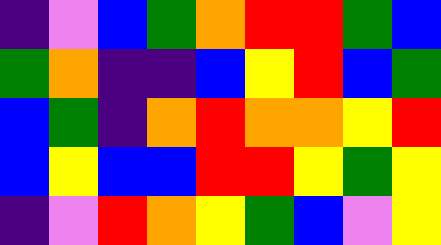[["indigo", "violet", "blue", "green", "orange", "red", "red", "green", "blue"], ["green", "orange", "indigo", "indigo", "blue", "yellow", "red", "blue", "green"], ["blue", "green", "indigo", "orange", "red", "orange", "orange", "yellow", "red"], ["blue", "yellow", "blue", "blue", "red", "red", "yellow", "green", "yellow"], ["indigo", "violet", "red", "orange", "yellow", "green", "blue", "violet", "yellow"]]